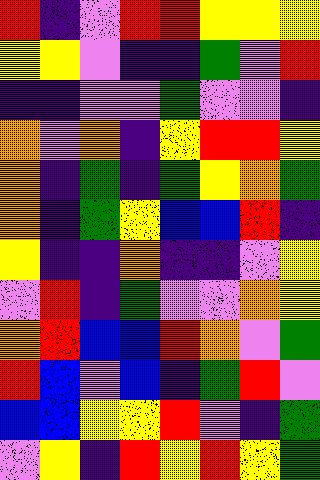[["red", "indigo", "violet", "red", "red", "yellow", "yellow", "yellow"], ["yellow", "yellow", "violet", "indigo", "indigo", "green", "violet", "red"], ["indigo", "indigo", "violet", "violet", "green", "violet", "violet", "indigo"], ["orange", "violet", "orange", "indigo", "yellow", "red", "red", "yellow"], ["orange", "indigo", "green", "indigo", "green", "yellow", "orange", "green"], ["orange", "indigo", "green", "yellow", "blue", "blue", "red", "indigo"], ["yellow", "indigo", "indigo", "orange", "indigo", "indigo", "violet", "yellow"], ["violet", "red", "indigo", "green", "violet", "violet", "orange", "yellow"], ["orange", "red", "blue", "blue", "red", "orange", "violet", "green"], ["red", "blue", "violet", "blue", "indigo", "green", "red", "violet"], ["blue", "blue", "yellow", "yellow", "red", "violet", "indigo", "green"], ["violet", "yellow", "indigo", "red", "yellow", "red", "yellow", "green"]]